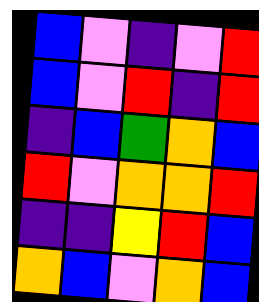[["blue", "violet", "indigo", "violet", "red"], ["blue", "violet", "red", "indigo", "red"], ["indigo", "blue", "green", "orange", "blue"], ["red", "violet", "orange", "orange", "red"], ["indigo", "indigo", "yellow", "red", "blue"], ["orange", "blue", "violet", "orange", "blue"]]